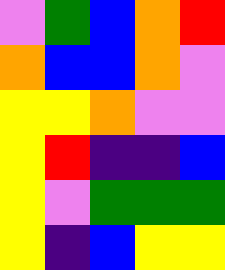[["violet", "green", "blue", "orange", "red"], ["orange", "blue", "blue", "orange", "violet"], ["yellow", "yellow", "orange", "violet", "violet"], ["yellow", "red", "indigo", "indigo", "blue"], ["yellow", "violet", "green", "green", "green"], ["yellow", "indigo", "blue", "yellow", "yellow"]]